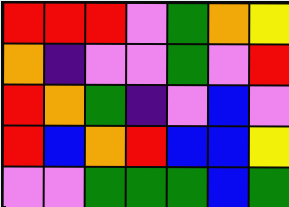[["red", "red", "red", "violet", "green", "orange", "yellow"], ["orange", "indigo", "violet", "violet", "green", "violet", "red"], ["red", "orange", "green", "indigo", "violet", "blue", "violet"], ["red", "blue", "orange", "red", "blue", "blue", "yellow"], ["violet", "violet", "green", "green", "green", "blue", "green"]]